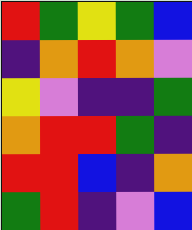[["red", "green", "yellow", "green", "blue"], ["indigo", "orange", "red", "orange", "violet"], ["yellow", "violet", "indigo", "indigo", "green"], ["orange", "red", "red", "green", "indigo"], ["red", "red", "blue", "indigo", "orange"], ["green", "red", "indigo", "violet", "blue"]]